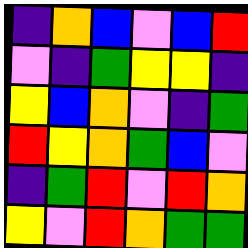[["indigo", "orange", "blue", "violet", "blue", "red"], ["violet", "indigo", "green", "yellow", "yellow", "indigo"], ["yellow", "blue", "orange", "violet", "indigo", "green"], ["red", "yellow", "orange", "green", "blue", "violet"], ["indigo", "green", "red", "violet", "red", "orange"], ["yellow", "violet", "red", "orange", "green", "green"]]